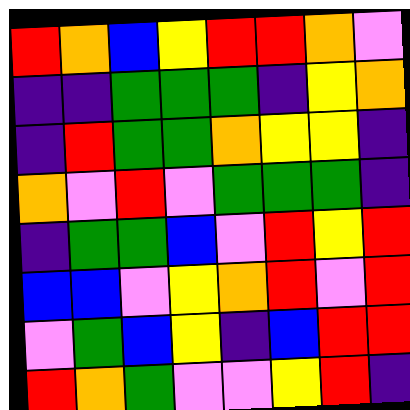[["red", "orange", "blue", "yellow", "red", "red", "orange", "violet"], ["indigo", "indigo", "green", "green", "green", "indigo", "yellow", "orange"], ["indigo", "red", "green", "green", "orange", "yellow", "yellow", "indigo"], ["orange", "violet", "red", "violet", "green", "green", "green", "indigo"], ["indigo", "green", "green", "blue", "violet", "red", "yellow", "red"], ["blue", "blue", "violet", "yellow", "orange", "red", "violet", "red"], ["violet", "green", "blue", "yellow", "indigo", "blue", "red", "red"], ["red", "orange", "green", "violet", "violet", "yellow", "red", "indigo"]]